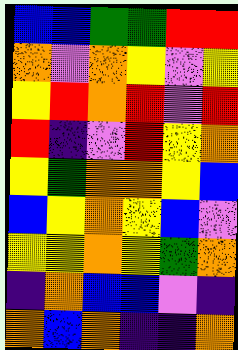[["blue", "blue", "green", "green", "red", "red"], ["orange", "violet", "orange", "yellow", "violet", "yellow"], ["yellow", "red", "orange", "red", "violet", "red"], ["red", "indigo", "violet", "red", "yellow", "orange"], ["yellow", "green", "orange", "orange", "yellow", "blue"], ["blue", "yellow", "orange", "yellow", "blue", "violet"], ["yellow", "yellow", "orange", "yellow", "green", "orange"], ["indigo", "orange", "blue", "blue", "violet", "indigo"], ["orange", "blue", "orange", "indigo", "indigo", "orange"]]